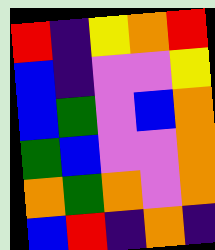[["red", "indigo", "yellow", "orange", "red"], ["blue", "indigo", "violet", "violet", "yellow"], ["blue", "green", "violet", "blue", "orange"], ["green", "blue", "violet", "violet", "orange"], ["orange", "green", "orange", "violet", "orange"], ["blue", "red", "indigo", "orange", "indigo"]]